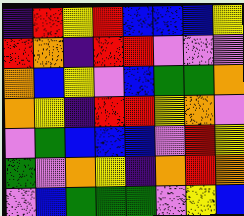[["indigo", "red", "yellow", "red", "blue", "blue", "blue", "yellow"], ["red", "orange", "indigo", "red", "red", "violet", "violet", "violet"], ["orange", "blue", "yellow", "violet", "blue", "green", "green", "orange"], ["orange", "yellow", "indigo", "red", "red", "yellow", "orange", "violet"], ["violet", "green", "blue", "blue", "blue", "violet", "red", "yellow"], ["green", "violet", "orange", "yellow", "indigo", "orange", "red", "orange"], ["violet", "blue", "green", "green", "green", "violet", "yellow", "blue"]]